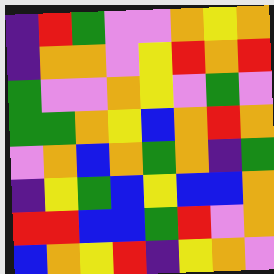[["indigo", "red", "green", "violet", "violet", "orange", "yellow", "orange"], ["indigo", "orange", "orange", "violet", "yellow", "red", "orange", "red"], ["green", "violet", "violet", "orange", "yellow", "violet", "green", "violet"], ["green", "green", "orange", "yellow", "blue", "orange", "red", "orange"], ["violet", "orange", "blue", "orange", "green", "orange", "indigo", "green"], ["indigo", "yellow", "green", "blue", "yellow", "blue", "blue", "orange"], ["red", "red", "blue", "blue", "green", "red", "violet", "orange"], ["blue", "orange", "yellow", "red", "indigo", "yellow", "orange", "violet"]]